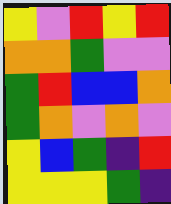[["yellow", "violet", "red", "yellow", "red"], ["orange", "orange", "green", "violet", "violet"], ["green", "red", "blue", "blue", "orange"], ["green", "orange", "violet", "orange", "violet"], ["yellow", "blue", "green", "indigo", "red"], ["yellow", "yellow", "yellow", "green", "indigo"]]